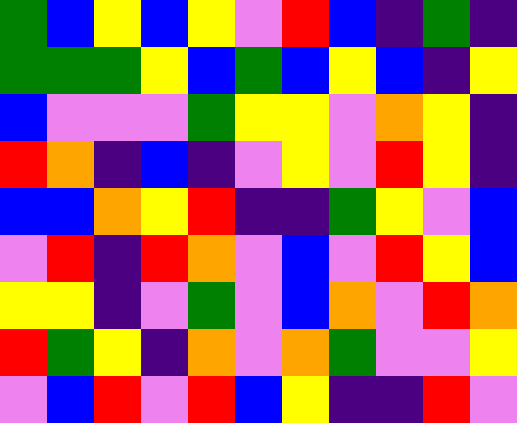[["green", "blue", "yellow", "blue", "yellow", "violet", "red", "blue", "indigo", "green", "indigo"], ["green", "green", "green", "yellow", "blue", "green", "blue", "yellow", "blue", "indigo", "yellow"], ["blue", "violet", "violet", "violet", "green", "yellow", "yellow", "violet", "orange", "yellow", "indigo"], ["red", "orange", "indigo", "blue", "indigo", "violet", "yellow", "violet", "red", "yellow", "indigo"], ["blue", "blue", "orange", "yellow", "red", "indigo", "indigo", "green", "yellow", "violet", "blue"], ["violet", "red", "indigo", "red", "orange", "violet", "blue", "violet", "red", "yellow", "blue"], ["yellow", "yellow", "indigo", "violet", "green", "violet", "blue", "orange", "violet", "red", "orange"], ["red", "green", "yellow", "indigo", "orange", "violet", "orange", "green", "violet", "violet", "yellow"], ["violet", "blue", "red", "violet", "red", "blue", "yellow", "indigo", "indigo", "red", "violet"]]